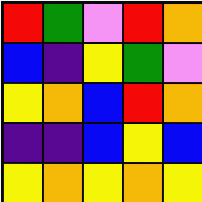[["red", "green", "violet", "red", "orange"], ["blue", "indigo", "yellow", "green", "violet"], ["yellow", "orange", "blue", "red", "orange"], ["indigo", "indigo", "blue", "yellow", "blue"], ["yellow", "orange", "yellow", "orange", "yellow"]]